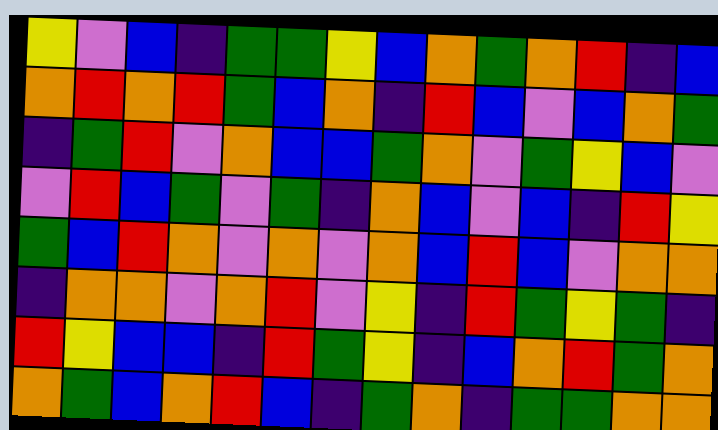[["yellow", "violet", "blue", "indigo", "green", "green", "yellow", "blue", "orange", "green", "orange", "red", "indigo", "blue"], ["orange", "red", "orange", "red", "green", "blue", "orange", "indigo", "red", "blue", "violet", "blue", "orange", "green"], ["indigo", "green", "red", "violet", "orange", "blue", "blue", "green", "orange", "violet", "green", "yellow", "blue", "violet"], ["violet", "red", "blue", "green", "violet", "green", "indigo", "orange", "blue", "violet", "blue", "indigo", "red", "yellow"], ["green", "blue", "red", "orange", "violet", "orange", "violet", "orange", "blue", "red", "blue", "violet", "orange", "orange"], ["indigo", "orange", "orange", "violet", "orange", "red", "violet", "yellow", "indigo", "red", "green", "yellow", "green", "indigo"], ["red", "yellow", "blue", "blue", "indigo", "red", "green", "yellow", "indigo", "blue", "orange", "red", "green", "orange"], ["orange", "green", "blue", "orange", "red", "blue", "indigo", "green", "orange", "indigo", "green", "green", "orange", "orange"]]